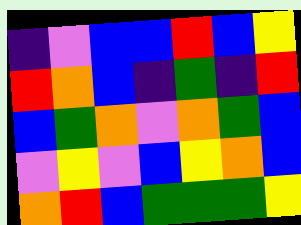[["indigo", "violet", "blue", "blue", "red", "blue", "yellow"], ["red", "orange", "blue", "indigo", "green", "indigo", "red"], ["blue", "green", "orange", "violet", "orange", "green", "blue"], ["violet", "yellow", "violet", "blue", "yellow", "orange", "blue"], ["orange", "red", "blue", "green", "green", "green", "yellow"]]